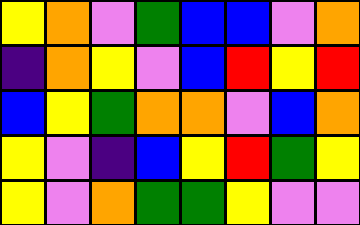[["yellow", "orange", "violet", "green", "blue", "blue", "violet", "orange"], ["indigo", "orange", "yellow", "violet", "blue", "red", "yellow", "red"], ["blue", "yellow", "green", "orange", "orange", "violet", "blue", "orange"], ["yellow", "violet", "indigo", "blue", "yellow", "red", "green", "yellow"], ["yellow", "violet", "orange", "green", "green", "yellow", "violet", "violet"]]